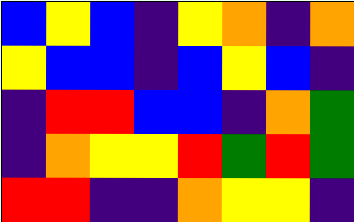[["blue", "yellow", "blue", "indigo", "yellow", "orange", "indigo", "orange"], ["yellow", "blue", "blue", "indigo", "blue", "yellow", "blue", "indigo"], ["indigo", "red", "red", "blue", "blue", "indigo", "orange", "green"], ["indigo", "orange", "yellow", "yellow", "red", "green", "red", "green"], ["red", "red", "indigo", "indigo", "orange", "yellow", "yellow", "indigo"]]